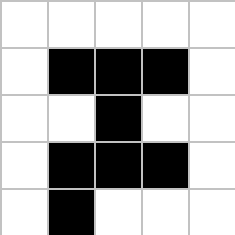[["white", "white", "white", "white", "white"], ["white", "black", "black", "black", "white"], ["white", "white", "black", "white", "white"], ["white", "black", "black", "black", "white"], ["white", "black", "white", "white", "white"]]